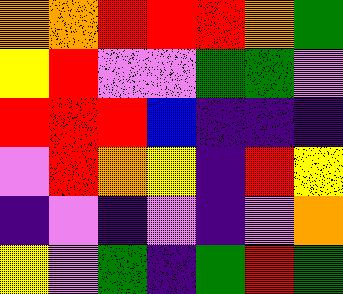[["orange", "orange", "red", "red", "red", "orange", "green"], ["yellow", "red", "violet", "violet", "green", "green", "violet"], ["red", "red", "red", "blue", "indigo", "indigo", "indigo"], ["violet", "red", "orange", "yellow", "indigo", "red", "yellow"], ["indigo", "violet", "indigo", "violet", "indigo", "violet", "orange"], ["yellow", "violet", "green", "indigo", "green", "red", "green"]]